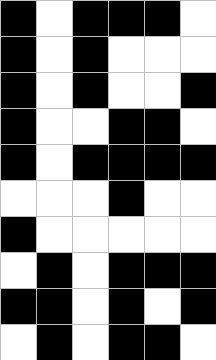[["black", "white", "black", "black", "black", "white"], ["black", "white", "black", "white", "white", "white"], ["black", "white", "black", "white", "white", "black"], ["black", "white", "white", "black", "black", "white"], ["black", "white", "black", "black", "black", "black"], ["white", "white", "white", "black", "white", "white"], ["black", "white", "white", "white", "white", "white"], ["white", "black", "white", "black", "black", "black"], ["black", "black", "white", "black", "white", "black"], ["white", "black", "white", "black", "black", "white"]]